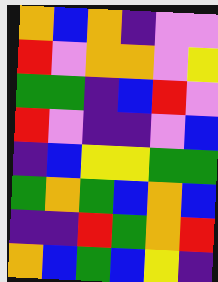[["orange", "blue", "orange", "indigo", "violet", "violet"], ["red", "violet", "orange", "orange", "violet", "yellow"], ["green", "green", "indigo", "blue", "red", "violet"], ["red", "violet", "indigo", "indigo", "violet", "blue"], ["indigo", "blue", "yellow", "yellow", "green", "green"], ["green", "orange", "green", "blue", "orange", "blue"], ["indigo", "indigo", "red", "green", "orange", "red"], ["orange", "blue", "green", "blue", "yellow", "indigo"]]